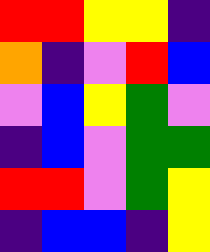[["red", "red", "yellow", "yellow", "indigo"], ["orange", "indigo", "violet", "red", "blue"], ["violet", "blue", "yellow", "green", "violet"], ["indigo", "blue", "violet", "green", "green"], ["red", "red", "violet", "green", "yellow"], ["indigo", "blue", "blue", "indigo", "yellow"]]